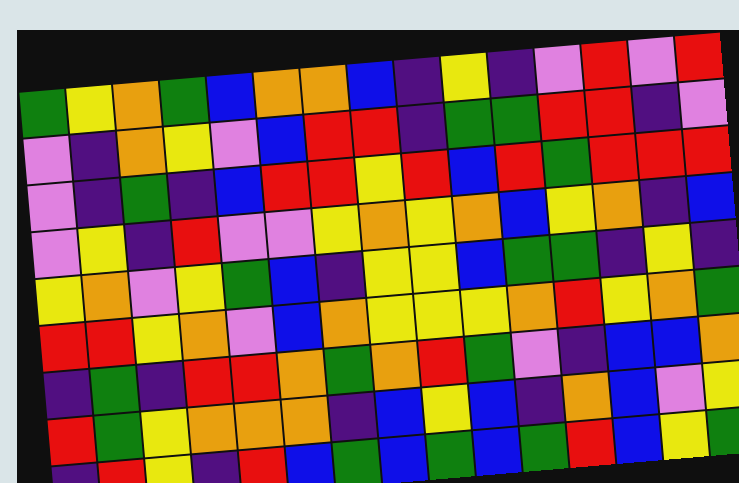[["green", "yellow", "orange", "green", "blue", "orange", "orange", "blue", "indigo", "yellow", "indigo", "violet", "red", "violet", "red"], ["violet", "indigo", "orange", "yellow", "violet", "blue", "red", "red", "indigo", "green", "green", "red", "red", "indigo", "violet"], ["violet", "indigo", "green", "indigo", "blue", "red", "red", "yellow", "red", "blue", "red", "green", "red", "red", "red"], ["violet", "yellow", "indigo", "red", "violet", "violet", "yellow", "orange", "yellow", "orange", "blue", "yellow", "orange", "indigo", "blue"], ["yellow", "orange", "violet", "yellow", "green", "blue", "indigo", "yellow", "yellow", "blue", "green", "green", "indigo", "yellow", "indigo"], ["red", "red", "yellow", "orange", "violet", "blue", "orange", "yellow", "yellow", "yellow", "orange", "red", "yellow", "orange", "green"], ["indigo", "green", "indigo", "red", "red", "orange", "green", "orange", "red", "green", "violet", "indigo", "blue", "blue", "orange"], ["red", "green", "yellow", "orange", "orange", "orange", "indigo", "blue", "yellow", "blue", "indigo", "orange", "blue", "violet", "yellow"], ["indigo", "red", "yellow", "indigo", "red", "blue", "green", "blue", "green", "blue", "green", "red", "blue", "yellow", "green"]]